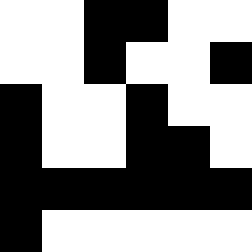[["white", "white", "black", "black", "white", "white"], ["white", "white", "black", "white", "white", "black"], ["black", "white", "white", "black", "white", "white"], ["black", "white", "white", "black", "black", "white"], ["black", "black", "black", "black", "black", "black"], ["black", "white", "white", "white", "white", "white"]]